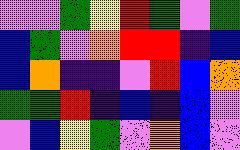[["violet", "violet", "green", "yellow", "red", "green", "violet", "green"], ["blue", "green", "violet", "orange", "red", "red", "indigo", "blue"], ["blue", "orange", "indigo", "indigo", "violet", "red", "blue", "orange"], ["green", "green", "red", "indigo", "blue", "indigo", "blue", "violet"], ["violet", "blue", "yellow", "green", "violet", "orange", "blue", "violet"]]